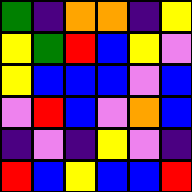[["green", "indigo", "orange", "orange", "indigo", "yellow"], ["yellow", "green", "red", "blue", "yellow", "violet"], ["yellow", "blue", "blue", "blue", "violet", "blue"], ["violet", "red", "blue", "violet", "orange", "blue"], ["indigo", "violet", "indigo", "yellow", "violet", "indigo"], ["red", "blue", "yellow", "blue", "blue", "red"]]